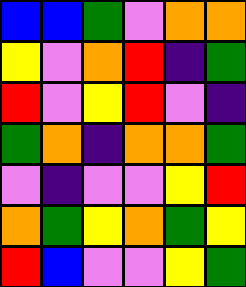[["blue", "blue", "green", "violet", "orange", "orange"], ["yellow", "violet", "orange", "red", "indigo", "green"], ["red", "violet", "yellow", "red", "violet", "indigo"], ["green", "orange", "indigo", "orange", "orange", "green"], ["violet", "indigo", "violet", "violet", "yellow", "red"], ["orange", "green", "yellow", "orange", "green", "yellow"], ["red", "blue", "violet", "violet", "yellow", "green"]]